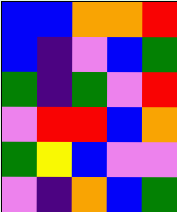[["blue", "blue", "orange", "orange", "red"], ["blue", "indigo", "violet", "blue", "green"], ["green", "indigo", "green", "violet", "red"], ["violet", "red", "red", "blue", "orange"], ["green", "yellow", "blue", "violet", "violet"], ["violet", "indigo", "orange", "blue", "green"]]